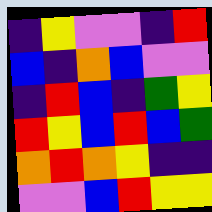[["indigo", "yellow", "violet", "violet", "indigo", "red"], ["blue", "indigo", "orange", "blue", "violet", "violet"], ["indigo", "red", "blue", "indigo", "green", "yellow"], ["red", "yellow", "blue", "red", "blue", "green"], ["orange", "red", "orange", "yellow", "indigo", "indigo"], ["violet", "violet", "blue", "red", "yellow", "yellow"]]